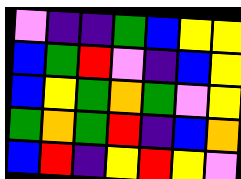[["violet", "indigo", "indigo", "green", "blue", "yellow", "yellow"], ["blue", "green", "red", "violet", "indigo", "blue", "yellow"], ["blue", "yellow", "green", "orange", "green", "violet", "yellow"], ["green", "orange", "green", "red", "indigo", "blue", "orange"], ["blue", "red", "indigo", "yellow", "red", "yellow", "violet"]]